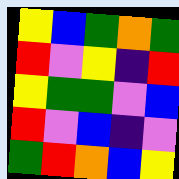[["yellow", "blue", "green", "orange", "green"], ["red", "violet", "yellow", "indigo", "red"], ["yellow", "green", "green", "violet", "blue"], ["red", "violet", "blue", "indigo", "violet"], ["green", "red", "orange", "blue", "yellow"]]